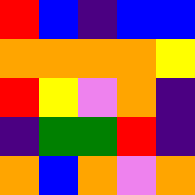[["red", "blue", "indigo", "blue", "blue"], ["orange", "orange", "orange", "orange", "yellow"], ["red", "yellow", "violet", "orange", "indigo"], ["indigo", "green", "green", "red", "indigo"], ["orange", "blue", "orange", "violet", "orange"]]